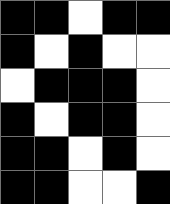[["black", "black", "white", "black", "black"], ["black", "white", "black", "white", "white"], ["white", "black", "black", "black", "white"], ["black", "white", "black", "black", "white"], ["black", "black", "white", "black", "white"], ["black", "black", "white", "white", "black"]]